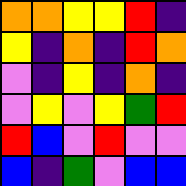[["orange", "orange", "yellow", "yellow", "red", "indigo"], ["yellow", "indigo", "orange", "indigo", "red", "orange"], ["violet", "indigo", "yellow", "indigo", "orange", "indigo"], ["violet", "yellow", "violet", "yellow", "green", "red"], ["red", "blue", "violet", "red", "violet", "violet"], ["blue", "indigo", "green", "violet", "blue", "blue"]]